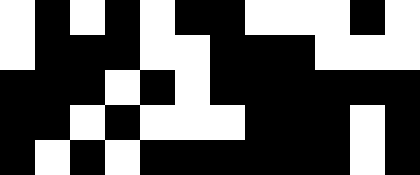[["white", "black", "white", "black", "white", "black", "black", "white", "white", "white", "black", "white"], ["white", "black", "black", "black", "white", "white", "black", "black", "black", "white", "white", "white"], ["black", "black", "black", "white", "black", "white", "black", "black", "black", "black", "black", "black"], ["black", "black", "white", "black", "white", "white", "white", "black", "black", "black", "white", "black"], ["black", "white", "black", "white", "black", "black", "black", "black", "black", "black", "white", "black"]]